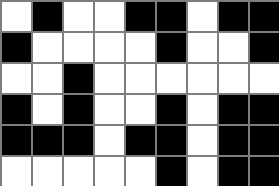[["white", "black", "white", "white", "black", "black", "white", "black", "black"], ["black", "white", "white", "white", "white", "black", "white", "white", "black"], ["white", "white", "black", "white", "white", "white", "white", "white", "white"], ["black", "white", "black", "white", "white", "black", "white", "black", "black"], ["black", "black", "black", "white", "black", "black", "white", "black", "black"], ["white", "white", "white", "white", "white", "black", "white", "black", "black"]]